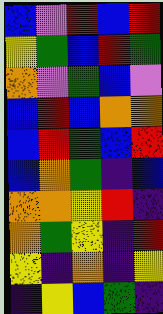[["blue", "violet", "red", "blue", "red"], ["yellow", "green", "blue", "red", "green"], ["orange", "violet", "green", "blue", "violet"], ["blue", "red", "blue", "orange", "orange"], ["blue", "red", "green", "blue", "red"], ["blue", "orange", "green", "indigo", "blue"], ["orange", "orange", "yellow", "red", "indigo"], ["orange", "green", "yellow", "indigo", "red"], ["yellow", "indigo", "orange", "indigo", "yellow"], ["indigo", "yellow", "blue", "green", "indigo"]]